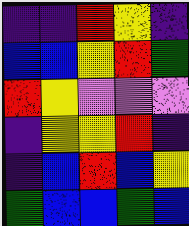[["indigo", "indigo", "red", "yellow", "indigo"], ["blue", "blue", "yellow", "red", "green"], ["red", "yellow", "violet", "violet", "violet"], ["indigo", "yellow", "yellow", "red", "indigo"], ["indigo", "blue", "red", "blue", "yellow"], ["green", "blue", "blue", "green", "blue"]]